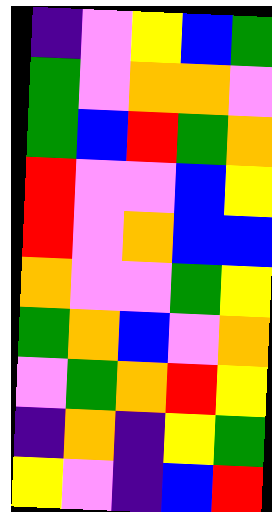[["indigo", "violet", "yellow", "blue", "green"], ["green", "violet", "orange", "orange", "violet"], ["green", "blue", "red", "green", "orange"], ["red", "violet", "violet", "blue", "yellow"], ["red", "violet", "orange", "blue", "blue"], ["orange", "violet", "violet", "green", "yellow"], ["green", "orange", "blue", "violet", "orange"], ["violet", "green", "orange", "red", "yellow"], ["indigo", "orange", "indigo", "yellow", "green"], ["yellow", "violet", "indigo", "blue", "red"]]